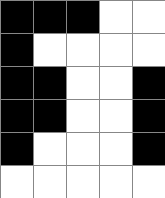[["black", "black", "black", "white", "white"], ["black", "white", "white", "white", "white"], ["black", "black", "white", "white", "black"], ["black", "black", "white", "white", "black"], ["black", "white", "white", "white", "black"], ["white", "white", "white", "white", "white"]]